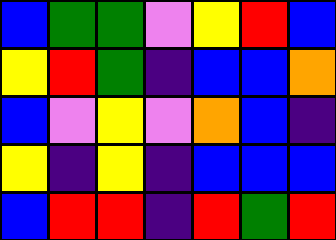[["blue", "green", "green", "violet", "yellow", "red", "blue"], ["yellow", "red", "green", "indigo", "blue", "blue", "orange"], ["blue", "violet", "yellow", "violet", "orange", "blue", "indigo"], ["yellow", "indigo", "yellow", "indigo", "blue", "blue", "blue"], ["blue", "red", "red", "indigo", "red", "green", "red"]]